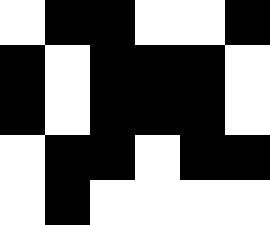[["white", "black", "black", "white", "white", "black"], ["black", "white", "black", "black", "black", "white"], ["black", "white", "black", "black", "black", "white"], ["white", "black", "black", "white", "black", "black"], ["white", "black", "white", "white", "white", "white"]]